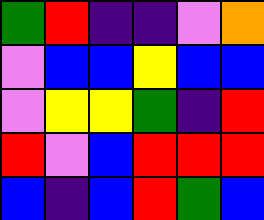[["green", "red", "indigo", "indigo", "violet", "orange"], ["violet", "blue", "blue", "yellow", "blue", "blue"], ["violet", "yellow", "yellow", "green", "indigo", "red"], ["red", "violet", "blue", "red", "red", "red"], ["blue", "indigo", "blue", "red", "green", "blue"]]